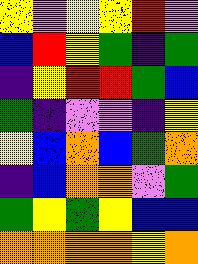[["yellow", "violet", "yellow", "yellow", "red", "violet"], ["blue", "red", "yellow", "green", "indigo", "green"], ["indigo", "yellow", "red", "red", "green", "blue"], ["green", "indigo", "violet", "violet", "indigo", "yellow"], ["yellow", "blue", "orange", "blue", "green", "orange"], ["indigo", "blue", "orange", "orange", "violet", "green"], ["green", "yellow", "green", "yellow", "blue", "blue"], ["orange", "orange", "orange", "orange", "yellow", "orange"]]